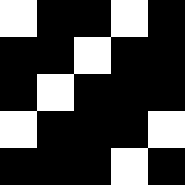[["white", "black", "black", "white", "black"], ["black", "black", "white", "black", "black"], ["black", "white", "black", "black", "black"], ["white", "black", "black", "black", "white"], ["black", "black", "black", "white", "black"]]